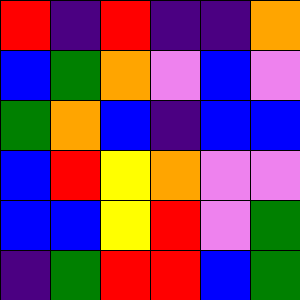[["red", "indigo", "red", "indigo", "indigo", "orange"], ["blue", "green", "orange", "violet", "blue", "violet"], ["green", "orange", "blue", "indigo", "blue", "blue"], ["blue", "red", "yellow", "orange", "violet", "violet"], ["blue", "blue", "yellow", "red", "violet", "green"], ["indigo", "green", "red", "red", "blue", "green"]]